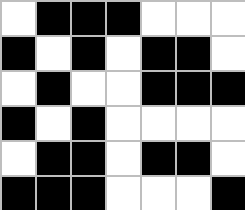[["white", "black", "black", "black", "white", "white", "white"], ["black", "white", "black", "white", "black", "black", "white"], ["white", "black", "white", "white", "black", "black", "black"], ["black", "white", "black", "white", "white", "white", "white"], ["white", "black", "black", "white", "black", "black", "white"], ["black", "black", "black", "white", "white", "white", "black"]]